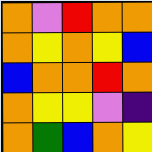[["orange", "violet", "red", "orange", "orange"], ["orange", "yellow", "orange", "yellow", "blue"], ["blue", "orange", "orange", "red", "orange"], ["orange", "yellow", "yellow", "violet", "indigo"], ["orange", "green", "blue", "orange", "yellow"]]